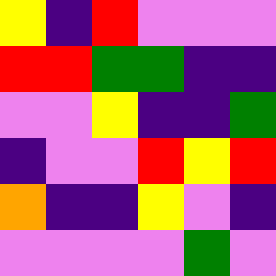[["yellow", "indigo", "red", "violet", "violet", "violet"], ["red", "red", "green", "green", "indigo", "indigo"], ["violet", "violet", "yellow", "indigo", "indigo", "green"], ["indigo", "violet", "violet", "red", "yellow", "red"], ["orange", "indigo", "indigo", "yellow", "violet", "indigo"], ["violet", "violet", "violet", "violet", "green", "violet"]]